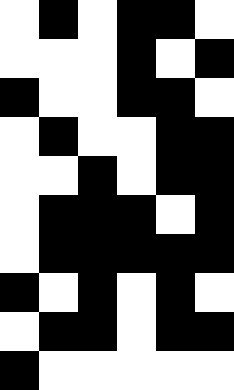[["white", "black", "white", "black", "black", "white"], ["white", "white", "white", "black", "white", "black"], ["black", "white", "white", "black", "black", "white"], ["white", "black", "white", "white", "black", "black"], ["white", "white", "black", "white", "black", "black"], ["white", "black", "black", "black", "white", "black"], ["white", "black", "black", "black", "black", "black"], ["black", "white", "black", "white", "black", "white"], ["white", "black", "black", "white", "black", "black"], ["black", "white", "white", "white", "white", "white"]]